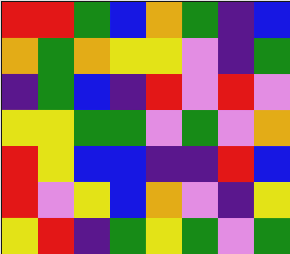[["red", "red", "green", "blue", "orange", "green", "indigo", "blue"], ["orange", "green", "orange", "yellow", "yellow", "violet", "indigo", "green"], ["indigo", "green", "blue", "indigo", "red", "violet", "red", "violet"], ["yellow", "yellow", "green", "green", "violet", "green", "violet", "orange"], ["red", "yellow", "blue", "blue", "indigo", "indigo", "red", "blue"], ["red", "violet", "yellow", "blue", "orange", "violet", "indigo", "yellow"], ["yellow", "red", "indigo", "green", "yellow", "green", "violet", "green"]]